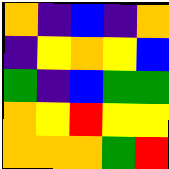[["orange", "indigo", "blue", "indigo", "orange"], ["indigo", "yellow", "orange", "yellow", "blue"], ["green", "indigo", "blue", "green", "green"], ["orange", "yellow", "red", "yellow", "yellow"], ["orange", "orange", "orange", "green", "red"]]